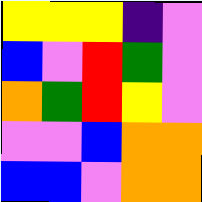[["yellow", "yellow", "yellow", "indigo", "violet"], ["blue", "violet", "red", "green", "violet"], ["orange", "green", "red", "yellow", "violet"], ["violet", "violet", "blue", "orange", "orange"], ["blue", "blue", "violet", "orange", "orange"]]